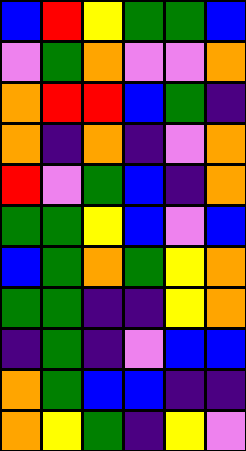[["blue", "red", "yellow", "green", "green", "blue"], ["violet", "green", "orange", "violet", "violet", "orange"], ["orange", "red", "red", "blue", "green", "indigo"], ["orange", "indigo", "orange", "indigo", "violet", "orange"], ["red", "violet", "green", "blue", "indigo", "orange"], ["green", "green", "yellow", "blue", "violet", "blue"], ["blue", "green", "orange", "green", "yellow", "orange"], ["green", "green", "indigo", "indigo", "yellow", "orange"], ["indigo", "green", "indigo", "violet", "blue", "blue"], ["orange", "green", "blue", "blue", "indigo", "indigo"], ["orange", "yellow", "green", "indigo", "yellow", "violet"]]